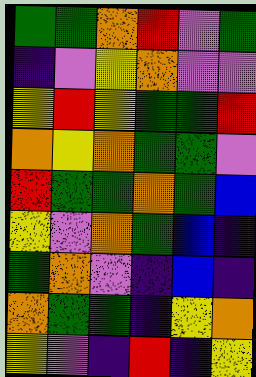[["green", "green", "orange", "red", "violet", "green"], ["indigo", "violet", "yellow", "orange", "violet", "violet"], ["yellow", "red", "yellow", "green", "green", "red"], ["orange", "yellow", "orange", "green", "green", "violet"], ["red", "green", "green", "orange", "green", "blue"], ["yellow", "violet", "orange", "green", "blue", "indigo"], ["green", "orange", "violet", "indigo", "blue", "indigo"], ["orange", "green", "green", "indigo", "yellow", "orange"], ["yellow", "violet", "indigo", "red", "indigo", "yellow"]]